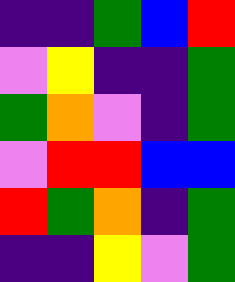[["indigo", "indigo", "green", "blue", "red"], ["violet", "yellow", "indigo", "indigo", "green"], ["green", "orange", "violet", "indigo", "green"], ["violet", "red", "red", "blue", "blue"], ["red", "green", "orange", "indigo", "green"], ["indigo", "indigo", "yellow", "violet", "green"]]